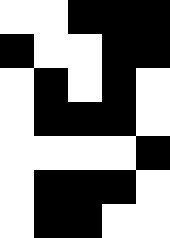[["white", "white", "black", "black", "black"], ["black", "white", "white", "black", "black"], ["white", "black", "white", "black", "white"], ["white", "black", "black", "black", "white"], ["white", "white", "white", "white", "black"], ["white", "black", "black", "black", "white"], ["white", "black", "black", "white", "white"]]